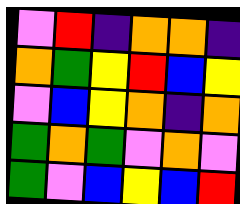[["violet", "red", "indigo", "orange", "orange", "indigo"], ["orange", "green", "yellow", "red", "blue", "yellow"], ["violet", "blue", "yellow", "orange", "indigo", "orange"], ["green", "orange", "green", "violet", "orange", "violet"], ["green", "violet", "blue", "yellow", "blue", "red"]]